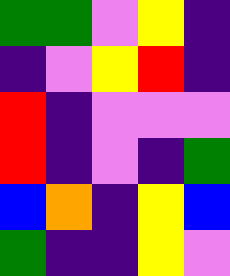[["green", "green", "violet", "yellow", "indigo"], ["indigo", "violet", "yellow", "red", "indigo"], ["red", "indigo", "violet", "violet", "violet"], ["red", "indigo", "violet", "indigo", "green"], ["blue", "orange", "indigo", "yellow", "blue"], ["green", "indigo", "indigo", "yellow", "violet"]]